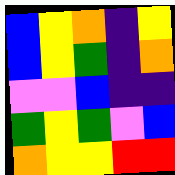[["blue", "yellow", "orange", "indigo", "yellow"], ["blue", "yellow", "green", "indigo", "orange"], ["violet", "violet", "blue", "indigo", "indigo"], ["green", "yellow", "green", "violet", "blue"], ["orange", "yellow", "yellow", "red", "red"]]